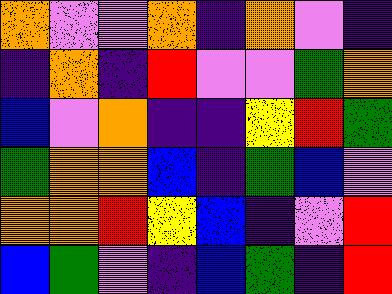[["orange", "violet", "violet", "orange", "indigo", "orange", "violet", "indigo"], ["indigo", "orange", "indigo", "red", "violet", "violet", "green", "orange"], ["blue", "violet", "orange", "indigo", "indigo", "yellow", "red", "green"], ["green", "orange", "orange", "blue", "indigo", "green", "blue", "violet"], ["orange", "orange", "red", "yellow", "blue", "indigo", "violet", "red"], ["blue", "green", "violet", "indigo", "blue", "green", "indigo", "red"]]